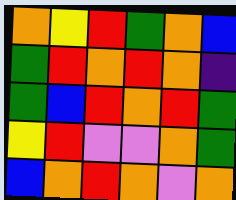[["orange", "yellow", "red", "green", "orange", "blue"], ["green", "red", "orange", "red", "orange", "indigo"], ["green", "blue", "red", "orange", "red", "green"], ["yellow", "red", "violet", "violet", "orange", "green"], ["blue", "orange", "red", "orange", "violet", "orange"]]